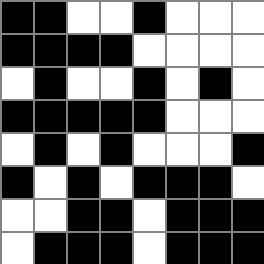[["black", "black", "white", "white", "black", "white", "white", "white"], ["black", "black", "black", "black", "white", "white", "white", "white"], ["white", "black", "white", "white", "black", "white", "black", "white"], ["black", "black", "black", "black", "black", "white", "white", "white"], ["white", "black", "white", "black", "white", "white", "white", "black"], ["black", "white", "black", "white", "black", "black", "black", "white"], ["white", "white", "black", "black", "white", "black", "black", "black"], ["white", "black", "black", "black", "white", "black", "black", "black"]]